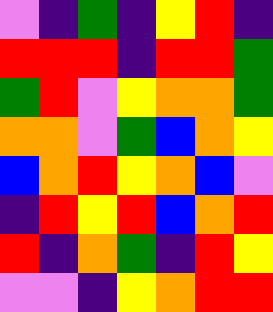[["violet", "indigo", "green", "indigo", "yellow", "red", "indigo"], ["red", "red", "red", "indigo", "red", "red", "green"], ["green", "red", "violet", "yellow", "orange", "orange", "green"], ["orange", "orange", "violet", "green", "blue", "orange", "yellow"], ["blue", "orange", "red", "yellow", "orange", "blue", "violet"], ["indigo", "red", "yellow", "red", "blue", "orange", "red"], ["red", "indigo", "orange", "green", "indigo", "red", "yellow"], ["violet", "violet", "indigo", "yellow", "orange", "red", "red"]]